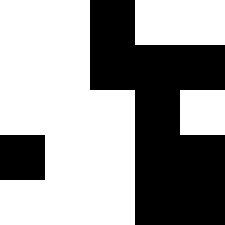[["white", "white", "black", "white", "white"], ["white", "white", "black", "black", "black"], ["white", "white", "white", "black", "white"], ["black", "white", "white", "black", "black"], ["white", "white", "white", "black", "black"]]